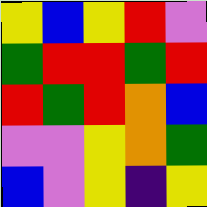[["yellow", "blue", "yellow", "red", "violet"], ["green", "red", "red", "green", "red"], ["red", "green", "red", "orange", "blue"], ["violet", "violet", "yellow", "orange", "green"], ["blue", "violet", "yellow", "indigo", "yellow"]]